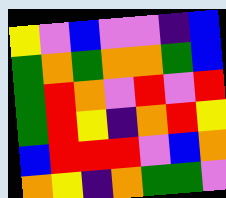[["yellow", "violet", "blue", "violet", "violet", "indigo", "blue"], ["green", "orange", "green", "orange", "orange", "green", "blue"], ["green", "red", "orange", "violet", "red", "violet", "red"], ["green", "red", "yellow", "indigo", "orange", "red", "yellow"], ["blue", "red", "red", "red", "violet", "blue", "orange"], ["orange", "yellow", "indigo", "orange", "green", "green", "violet"]]